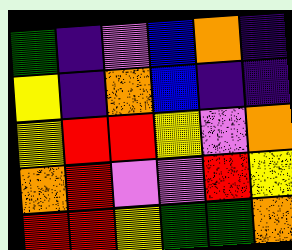[["green", "indigo", "violet", "blue", "orange", "indigo"], ["yellow", "indigo", "orange", "blue", "indigo", "indigo"], ["yellow", "red", "red", "yellow", "violet", "orange"], ["orange", "red", "violet", "violet", "red", "yellow"], ["red", "red", "yellow", "green", "green", "orange"]]